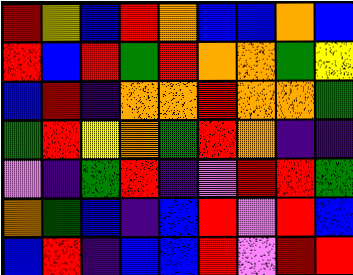[["red", "yellow", "blue", "red", "orange", "blue", "blue", "orange", "blue"], ["red", "blue", "red", "green", "red", "orange", "orange", "green", "yellow"], ["blue", "red", "indigo", "orange", "orange", "red", "orange", "orange", "green"], ["green", "red", "yellow", "orange", "green", "red", "orange", "indigo", "indigo"], ["violet", "indigo", "green", "red", "indigo", "violet", "red", "red", "green"], ["orange", "green", "blue", "indigo", "blue", "red", "violet", "red", "blue"], ["blue", "red", "indigo", "blue", "blue", "red", "violet", "red", "red"]]